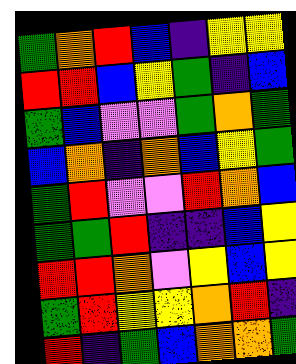[["green", "orange", "red", "blue", "indigo", "yellow", "yellow"], ["red", "red", "blue", "yellow", "green", "indigo", "blue"], ["green", "blue", "violet", "violet", "green", "orange", "green"], ["blue", "orange", "indigo", "orange", "blue", "yellow", "green"], ["green", "red", "violet", "violet", "red", "orange", "blue"], ["green", "green", "red", "indigo", "indigo", "blue", "yellow"], ["red", "red", "orange", "violet", "yellow", "blue", "yellow"], ["green", "red", "yellow", "yellow", "orange", "red", "indigo"], ["red", "indigo", "green", "blue", "orange", "orange", "green"]]